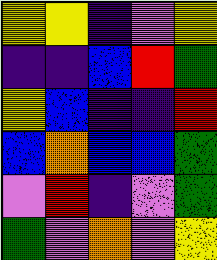[["yellow", "yellow", "indigo", "violet", "yellow"], ["indigo", "indigo", "blue", "red", "green"], ["yellow", "blue", "indigo", "indigo", "red"], ["blue", "orange", "blue", "blue", "green"], ["violet", "red", "indigo", "violet", "green"], ["green", "violet", "orange", "violet", "yellow"]]